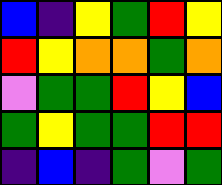[["blue", "indigo", "yellow", "green", "red", "yellow"], ["red", "yellow", "orange", "orange", "green", "orange"], ["violet", "green", "green", "red", "yellow", "blue"], ["green", "yellow", "green", "green", "red", "red"], ["indigo", "blue", "indigo", "green", "violet", "green"]]